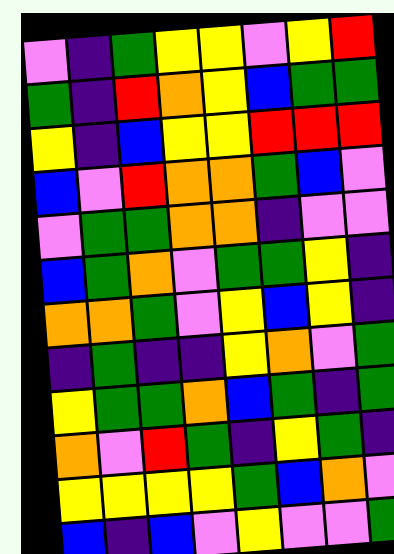[["violet", "indigo", "green", "yellow", "yellow", "violet", "yellow", "red"], ["green", "indigo", "red", "orange", "yellow", "blue", "green", "green"], ["yellow", "indigo", "blue", "yellow", "yellow", "red", "red", "red"], ["blue", "violet", "red", "orange", "orange", "green", "blue", "violet"], ["violet", "green", "green", "orange", "orange", "indigo", "violet", "violet"], ["blue", "green", "orange", "violet", "green", "green", "yellow", "indigo"], ["orange", "orange", "green", "violet", "yellow", "blue", "yellow", "indigo"], ["indigo", "green", "indigo", "indigo", "yellow", "orange", "violet", "green"], ["yellow", "green", "green", "orange", "blue", "green", "indigo", "green"], ["orange", "violet", "red", "green", "indigo", "yellow", "green", "indigo"], ["yellow", "yellow", "yellow", "yellow", "green", "blue", "orange", "violet"], ["blue", "indigo", "blue", "violet", "yellow", "violet", "violet", "green"]]